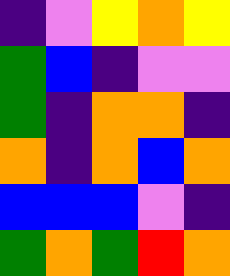[["indigo", "violet", "yellow", "orange", "yellow"], ["green", "blue", "indigo", "violet", "violet"], ["green", "indigo", "orange", "orange", "indigo"], ["orange", "indigo", "orange", "blue", "orange"], ["blue", "blue", "blue", "violet", "indigo"], ["green", "orange", "green", "red", "orange"]]